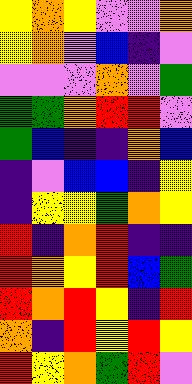[["yellow", "orange", "yellow", "violet", "violet", "orange"], ["yellow", "orange", "violet", "blue", "indigo", "violet"], ["violet", "violet", "violet", "orange", "violet", "green"], ["green", "green", "orange", "red", "red", "violet"], ["green", "blue", "indigo", "indigo", "orange", "blue"], ["indigo", "violet", "blue", "blue", "indigo", "yellow"], ["indigo", "yellow", "yellow", "green", "orange", "yellow"], ["red", "indigo", "orange", "red", "indigo", "indigo"], ["red", "orange", "yellow", "red", "blue", "green"], ["red", "orange", "red", "yellow", "indigo", "red"], ["orange", "indigo", "red", "yellow", "red", "yellow"], ["red", "yellow", "orange", "green", "red", "violet"]]